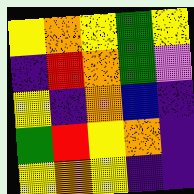[["yellow", "orange", "yellow", "green", "yellow"], ["indigo", "red", "orange", "green", "violet"], ["yellow", "indigo", "orange", "blue", "indigo"], ["green", "red", "yellow", "orange", "indigo"], ["yellow", "orange", "yellow", "indigo", "indigo"]]